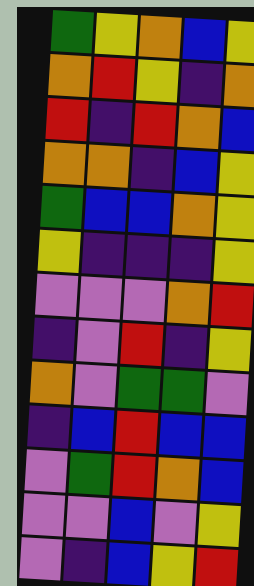[["green", "yellow", "orange", "blue", "yellow"], ["orange", "red", "yellow", "indigo", "orange"], ["red", "indigo", "red", "orange", "blue"], ["orange", "orange", "indigo", "blue", "yellow"], ["green", "blue", "blue", "orange", "yellow"], ["yellow", "indigo", "indigo", "indigo", "yellow"], ["violet", "violet", "violet", "orange", "red"], ["indigo", "violet", "red", "indigo", "yellow"], ["orange", "violet", "green", "green", "violet"], ["indigo", "blue", "red", "blue", "blue"], ["violet", "green", "red", "orange", "blue"], ["violet", "violet", "blue", "violet", "yellow"], ["violet", "indigo", "blue", "yellow", "red"]]